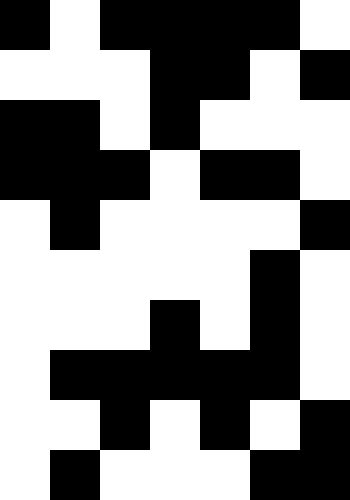[["black", "white", "black", "black", "black", "black", "white"], ["white", "white", "white", "black", "black", "white", "black"], ["black", "black", "white", "black", "white", "white", "white"], ["black", "black", "black", "white", "black", "black", "white"], ["white", "black", "white", "white", "white", "white", "black"], ["white", "white", "white", "white", "white", "black", "white"], ["white", "white", "white", "black", "white", "black", "white"], ["white", "black", "black", "black", "black", "black", "white"], ["white", "white", "black", "white", "black", "white", "black"], ["white", "black", "white", "white", "white", "black", "black"]]